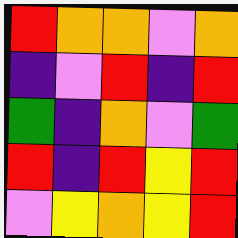[["red", "orange", "orange", "violet", "orange"], ["indigo", "violet", "red", "indigo", "red"], ["green", "indigo", "orange", "violet", "green"], ["red", "indigo", "red", "yellow", "red"], ["violet", "yellow", "orange", "yellow", "red"]]